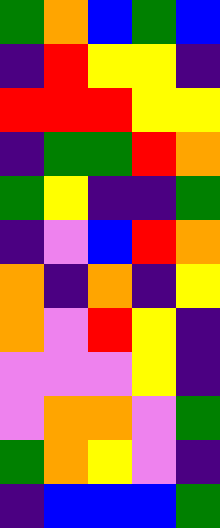[["green", "orange", "blue", "green", "blue"], ["indigo", "red", "yellow", "yellow", "indigo"], ["red", "red", "red", "yellow", "yellow"], ["indigo", "green", "green", "red", "orange"], ["green", "yellow", "indigo", "indigo", "green"], ["indigo", "violet", "blue", "red", "orange"], ["orange", "indigo", "orange", "indigo", "yellow"], ["orange", "violet", "red", "yellow", "indigo"], ["violet", "violet", "violet", "yellow", "indigo"], ["violet", "orange", "orange", "violet", "green"], ["green", "orange", "yellow", "violet", "indigo"], ["indigo", "blue", "blue", "blue", "green"]]